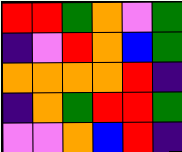[["red", "red", "green", "orange", "violet", "green"], ["indigo", "violet", "red", "orange", "blue", "green"], ["orange", "orange", "orange", "orange", "red", "indigo"], ["indigo", "orange", "green", "red", "red", "green"], ["violet", "violet", "orange", "blue", "red", "indigo"]]